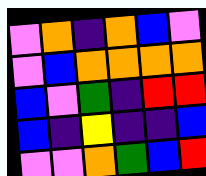[["violet", "orange", "indigo", "orange", "blue", "violet"], ["violet", "blue", "orange", "orange", "orange", "orange"], ["blue", "violet", "green", "indigo", "red", "red"], ["blue", "indigo", "yellow", "indigo", "indigo", "blue"], ["violet", "violet", "orange", "green", "blue", "red"]]